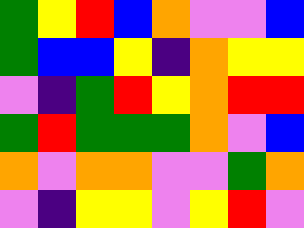[["green", "yellow", "red", "blue", "orange", "violet", "violet", "blue"], ["green", "blue", "blue", "yellow", "indigo", "orange", "yellow", "yellow"], ["violet", "indigo", "green", "red", "yellow", "orange", "red", "red"], ["green", "red", "green", "green", "green", "orange", "violet", "blue"], ["orange", "violet", "orange", "orange", "violet", "violet", "green", "orange"], ["violet", "indigo", "yellow", "yellow", "violet", "yellow", "red", "violet"]]